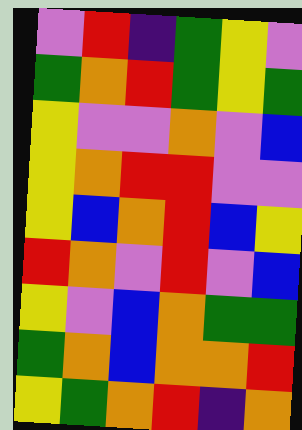[["violet", "red", "indigo", "green", "yellow", "violet"], ["green", "orange", "red", "green", "yellow", "green"], ["yellow", "violet", "violet", "orange", "violet", "blue"], ["yellow", "orange", "red", "red", "violet", "violet"], ["yellow", "blue", "orange", "red", "blue", "yellow"], ["red", "orange", "violet", "red", "violet", "blue"], ["yellow", "violet", "blue", "orange", "green", "green"], ["green", "orange", "blue", "orange", "orange", "red"], ["yellow", "green", "orange", "red", "indigo", "orange"]]